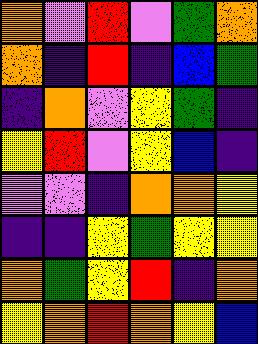[["orange", "violet", "red", "violet", "green", "orange"], ["orange", "indigo", "red", "indigo", "blue", "green"], ["indigo", "orange", "violet", "yellow", "green", "indigo"], ["yellow", "red", "violet", "yellow", "blue", "indigo"], ["violet", "violet", "indigo", "orange", "orange", "yellow"], ["indigo", "indigo", "yellow", "green", "yellow", "yellow"], ["orange", "green", "yellow", "red", "indigo", "orange"], ["yellow", "orange", "red", "orange", "yellow", "blue"]]